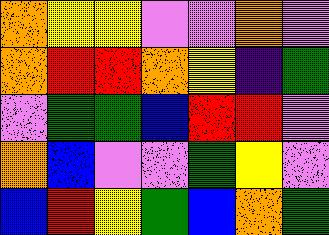[["orange", "yellow", "yellow", "violet", "violet", "orange", "violet"], ["orange", "red", "red", "orange", "yellow", "indigo", "green"], ["violet", "green", "green", "blue", "red", "red", "violet"], ["orange", "blue", "violet", "violet", "green", "yellow", "violet"], ["blue", "red", "yellow", "green", "blue", "orange", "green"]]